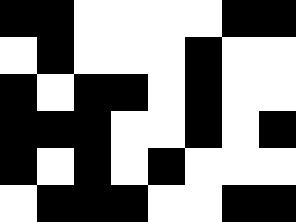[["black", "black", "white", "white", "white", "white", "black", "black"], ["white", "black", "white", "white", "white", "black", "white", "white"], ["black", "white", "black", "black", "white", "black", "white", "white"], ["black", "black", "black", "white", "white", "black", "white", "black"], ["black", "white", "black", "white", "black", "white", "white", "white"], ["white", "black", "black", "black", "white", "white", "black", "black"]]